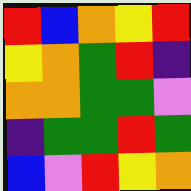[["red", "blue", "orange", "yellow", "red"], ["yellow", "orange", "green", "red", "indigo"], ["orange", "orange", "green", "green", "violet"], ["indigo", "green", "green", "red", "green"], ["blue", "violet", "red", "yellow", "orange"]]